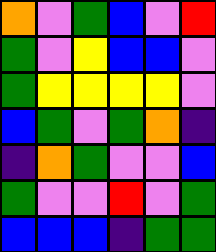[["orange", "violet", "green", "blue", "violet", "red"], ["green", "violet", "yellow", "blue", "blue", "violet"], ["green", "yellow", "yellow", "yellow", "yellow", "violet"], ["blue", "green", "violet", "green", "orange", "indigo"], ["indigo", "orange", "green", "violet", "violet", "blue"], ["green", "violet", "violet", "red", "violet", "green"], ["blue", "blue", "blue", "indigo", "green", "green"]]